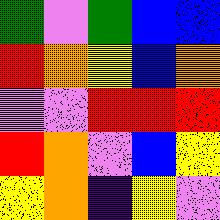[["green", "violet", "green", "blue", "blue"], ["red", "orange", "yellow", "blue", "orange"], ["violet", "violet", "red", "red", "red"], ["red", "orange", "violet", "blue", "yellow"], ["yellow", "orange", "indigo", "yellow", "violet"]]